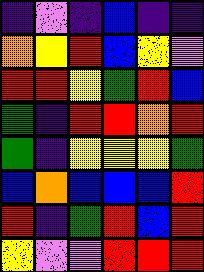[["indigo", "violet", "indigo", "blue", "indigo", "indigo"], ["orange", "yellow", "red", "blue", "yellow", "violet"], ["red", "red", "yellow", "green", "red", "blue"], ["green", "indigo", "red", "red", "orange", "red"], ["green", "indigo", "yellow", "yellow", "yellow", "green"], ["blue", "orange", "blue", "blue", "blue", "red"], ["red", "indigo", "green", "red", "blue", "red"], ["yellow", "violet", "violet", "red", "red", "red"]]